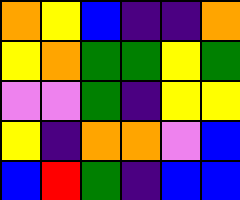[["orange", "yellow", "blue", "indigo", "indigo", "orange"], ["yellow", "orange", "green", "green", "yellow", "green"], ["violet", "violet", "green", "indigo", "yellow", "yellow"], ["yellow", "indigo", "orange", "orange", "violet", "blue"], ["blue", "red", "green", "indigo", "blue", "blue"]]